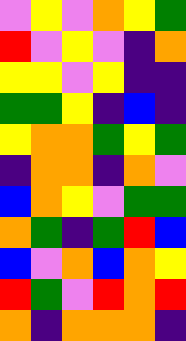[["violet", "yellow", "violet", "orange", "yellow", "green"], ["red", "violet", "yellow", "violet", "indigo", "orange"], ["yellow", "yellow", "violet", "yellow", "indigo", "indigo"], ["green", "green", "yellow", "indigo", "blue", "indigo"], ["yellow", "orange", "orange", "green", "yellow", "green"], ["indigo", "orange", "orange", "indigo", "orange", "violet"], ["blue", "orange", "yellow", "violet", "green", "green"], ["orange", "green", "indigo", "green", "red", "blue"], ["blue", "violet", "orange", "blue", "orange", "yellow"], ["red", "green", "violet", "red", "orange", "red"], ["orange", "indigo", "orange", "orange", "orange", "indigo"]]